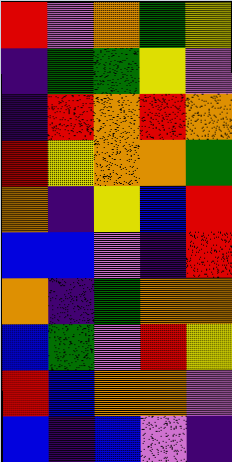[["red", "violet", "orange", "green", "yellow"], ["indigo", "green", "green", "yellow", "violet"], ["indigo", "red", "orange", "red", "orange"], ["red", "yellow", "orange", "orange", "green"], ["orange", "indigo", "yellow", "blue", "red"], ["blue", "blue", "violet", "indigo", "red"], ["orange", "indigo", "green", "orange", "orange"], ["blue", "green", "violet", "red", "yellow"], ["red", "blue", "orange", "orange", "violet"], ["blue", "indigo", "blue", "violet", "indigo"]]